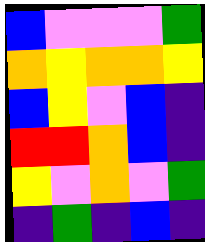[["blue", "violet", "violet", "violet", "green"], ["orange", "yellow", "orange", "orange", "yellow"], ["blue", "yellow", "violet", "blue", "indigo"], ["red", "red", "orange", "blue", "indigo"], ["yellow", "violet", "orange", "violet", "green"], ["indigo", "green", "indigo", "blue", "indigo"]]